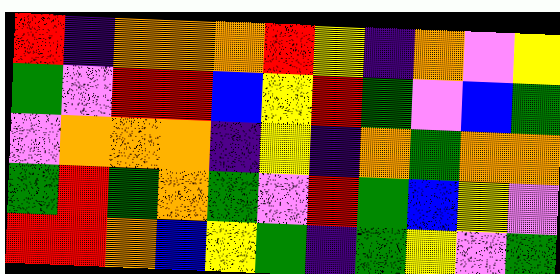[["red", "indigo", "orange", "orange", "orange", "red", "yellow", "indigo", "orange", "violet", "yellow"], ["green", "violet", "red", "red", "blue", "yellow", "red", "green", "violet", "blue", "green"], ["violet", "orange", "orange", "orange", "indigo", "yellow", "indigo", "orange", "green", "orange", "orange"], ["green", "red", "green", "orange", "green", "violet", "red", "green", "blue", "yellow", "violet"], ["red", "red", "orange", "blue", "yellow", "green", "indigo", "green", "yellow", "violet", "green"]]